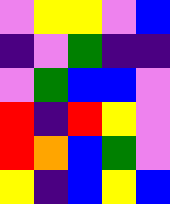[["violet", "yellow", "yellow", "violet", "blue"], ["indigo", "violet", "green", "indigo", "indigo"], ["violet", "green", "blue", "blue", "violet"], ["red", "indigo", "red", "yellow", "violet"], ["red", "orange", "blue", "green", "violet"], ["yellow", "indigo", "blue", "yellow", "blue"]]